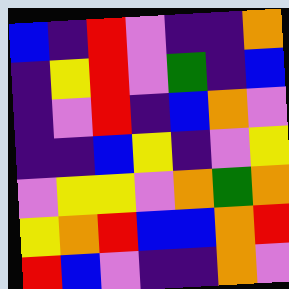[["blue", "indigo", "red", "violet", "indigo", "indigo", "orange"], ["indigo", "yellow", "red", "violet", "green", "indigo", "blue"], ["indigo", "violet", "red", "indigo", "blue", "orange", "violet"], ["indigo", "indigo", "blue", "yellow", "indigo", "violet", "yellow"], ["violet", "yellow", "yellow", "violet", "orange", "green", "orange"], ["yellow", "orange", "red", "blue", "blue", "orange", "red"], ["red", "blue", "violet", "indigo", "indigo", "orange", "violet"]]